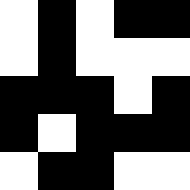[["white", "black", "white", "black", "black"], ["white", "black", "white", "white", "white"], ["black", "black", "black", "white", "black"], ["black", "white", "black", "black", "black"], ["white", "black", "black", "white", "white"]]